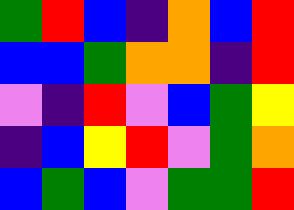[["green", "red", "blue", "indigo", "orange", "blue", "red"], ["blue", "blue", "green", "orange", "orange", "indigo", "red"], ["violet", "indigo", "red", "violet", "blue", "green", "yellow"], ["indigo", "blue", "yellow", "red", "violet", "green", "orange"], ["blue", "green", "blue", "violet", "green", "green", "red"]]